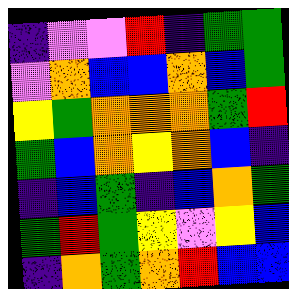[["indigo", "violet", "violet", "red", "indigo", "green", "green"], ["violet", "orange", "blue", "blue", "orange", "blue", "green"], ["yellow", "green", "orange", "orange", "orange", "green", "red"], ["green", "blue", "orange", "yellow", "orange", "blue", "indigo"], ["indigo", "blue", "green", "indigo", "blue", "orange", "green"], ["green", "red", "green", "yellow", "violet", "yellow", "blue"], ["indigo", "orange", "green", "orange", "red", "blue", "blue"]]